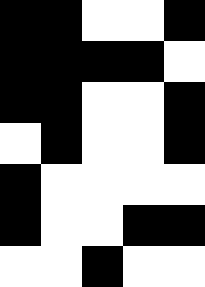[["black", "black", "white", "white", "black"], ["black", "black", "black", "black", "white"], ["black", "black", "white", "white", "black"], ["white", "black", "white", "white", "black"], ["black", "white", "white", "white", "white"], ["black", "white", "white", "black", "black"], ["white", "white", "black", "white", "white"]]